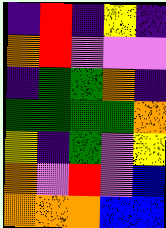[["indigo", "red", "indigo", "yellow", "indigo"], ["orange", "red", "violet", "violet", "violet"], ["indigo", "green", "green", "orange", "indigo"], ["green", "green", "green", "green", "orange"], ["yellow", "indigo", "green", "violet", "yellow"], ["orange", "violet", "red", "violet", "blue"], ["orange", "orange", "orange", "blue", "blue"]]